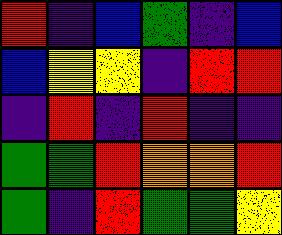[["red", "indigo", "blue", "green", "indigo", "blue"], ["blue", "yellow", "yellow", "indigo", "red", "red"], ["indigo", "red", "indigo", "red", "indigo", "indigo"], ["green", "green", "red", "orange", "orange", "red"], ["green", "indigo", "red", "green", "green", "yellow"]]